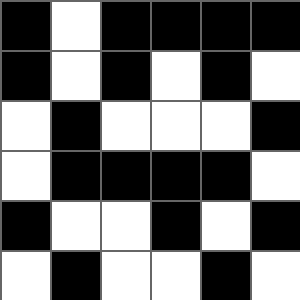[["black", "white", "black", "black", "black", "black"], ["black", "white", "black", "white", "black", "white"], ["white", "black", "white", "white", "white", "black"], ["white", "black", "black", "black", "black", "white"], ["black", "white", "white", "black", "white", "black"], ["white", "black", "white", "white", "black", "white"]]